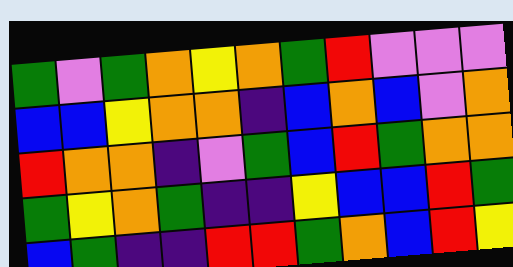[["green", "violet", "green", "orange", "yellow", "orange", "green", "red", "violet", "violet", "violet"], ["blue", "blue", "yellow", "orange", "orange", "indigo", "blue", "orange", "blue", "violet", "orange"], ["red", "orange", "orange", "indigo", "violet", "green", "blue", "red", "green", "orange", "orange"], ["green", "yellow", "orange", "green", "indigo", "indigo", "yellow", "blue", "blue", "red", "green"], ["blue", "green", "indigo", "indigo", "red", "red", "green", "orange", "blue", "red", "yellow"]]